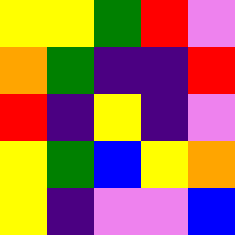[["yellow", "yellow", "green", "red", "violet"], ["orange", "green", "indigo", "indigo", "red"], ["red", "indigo", "yellow", "indigo", "violet"], ["yellow", "green", "blue", "yellow", "orange"], ["yellow", "indigo", "violet", "violet", "blue"]]